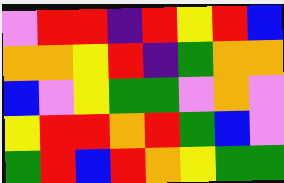[["violet", "red", "red", "indigo", "red", "yellow", "red", "blue"], ["orange", "orange", "yellow", "red", "indigo", "green", "orange", "orange"], ["blue", "violet", "yellow", "green", "green", "violet", "orange", "violet"], ["yellow", "red", "red", "orange", "red", "green", "blue", "violet"], ["green", "red", "blue", "red", "orange", "yellow", "green", "green"]]